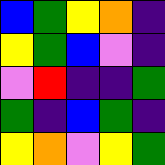[["blue", "green", "yellow", "orange", "indigo"], ["yellow", "green", "blue", "violet", "indigo"], ["violet", "red", "indigo", "indigo", "green"], ["green", "indigo", "blue", "green", "indigo"], ["yellow", "orange", "violet", "yellow", "green"]]